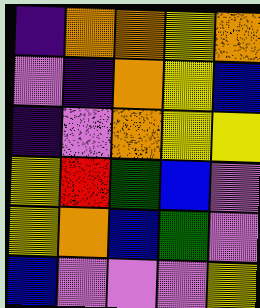[["indigo", "orange", "orange", "yellow", "orange"], ["violet", "indigo", "orange", "yellow", "blue"], ["indigo", "violet", "orange", "yellow", "yellow"], ["yellow", "red", "green", "blue", "violet"], ["yellow", "orange", "blue", "green", "violet"], ["blue", "violet", "violet", "violet", "yellow"]]